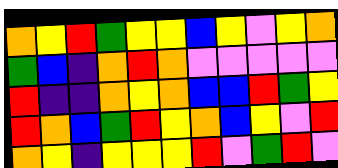[["orange", "yellow", "red", "green", "yellow", "yellow", "blue", "yellow", "violet", "yellow", "orange"], ["green", "blue", "indigo", "orange", "red", "orange", "violet", "violet", "violet", "violet", "violet"], ["red", "indigo", "indigo", "orange", "yellow", "orange", "blue", "blue", "red", "green", "yellow"], ["red", "orange", "blue", "green", "red", "yellow", "orange", "blue", "yellow", "violet", "red"], ["orange", "yellow", "indigo", "yellow", "yellow", "yellow", "red", "violet", "green", "red", "violet"]]